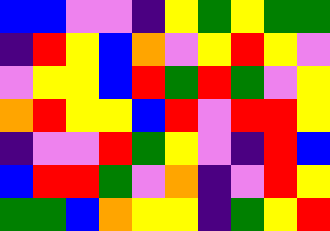[["blue", "blue", "violet", "violet", "indigo", "yellow", "green", "yellow", "green", "green"], ["indigo", "red", "yellow", "blue", "orange", "violet", "yellow", "red", "yellow", "violet"], ["violet", "yellow", "yellow", "blue", "red", "green", "red", "green", "violet", "yellow"], ["orange", "red", "yellow", "yellow", "blue", "red", "violet", "red", "red", "yellow"], ["indigo", "violet", "violet", "red", "green", "yellow", "violet", "indigo", "red", "blue"], ["blue", "red", "red", "green", "violet", "orange", "indigo", "violet", "red", "yellow"], ["green", "green", "blue", "orange", "yellow", "yellow", "indigo", "green", "yellow", "red"]]